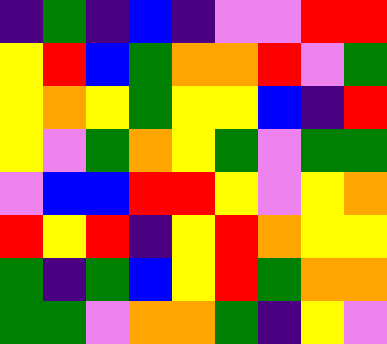[["indigo", "green", "indigo", "blue", "indigo", "violet", "violet", "red", "red"], ["yellow", "red", "blue", "green", "orange", "orange", "red", "violet", "green"], ["yellow", "orange", "yellow", "green", "yellow", "yellow", "blue", "indigo", "red"], ["yellow", "violet", "green", "orange", "yellow", "green", "violet", "green", "green"], ["violet", "blue", "blue", "red", "red", "yellow", "violet", "yellow", "orange"], ["red", "yellow", "red", "indigo", "yellow", "red", "orange", "yellow", "yellow"], ["green", "indigo", "green", "blue", "yellow", "red", "green", "orange", "orange"], ["green", "green", "violet", "orange", "orange", "green", "indigo", "yellow", "violet"]]